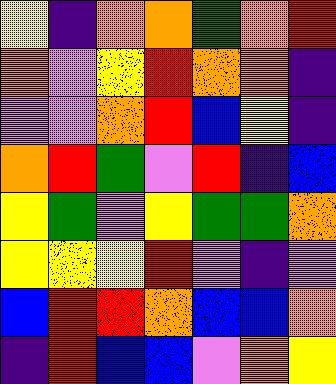[["yellow", "indigo", "orange", "orange", "green", "orange", "red"], ["orange", "violet", "yellow", "red", "orange", "orange", "indigo"], ["violet", "violet", "orange", "red", "blue", "yellow", "indigo"], ["orange", "red", "green", "violet", "red", "indigo", "blue"], ["yellow", "green", "violet", "yellow", "green", "green", "orange"], ["yellow", "yellow", "yellow", "red", "violet", "indigo", "violet"], ["blue", "red", "red", "orange", "blue", "blue", "orange"], ["indigo", "red", "blue", "blue", "violet", "orange", "yellow"]]